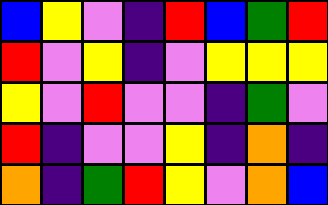[["blue", "yellow", "violet", "indigo", "red", "blue", "green", "red"], ["red", "violet", "yellow", "indigo", "violet", "yellow", "yellow", "yellow"], ["yellow", "violet", "red", "violet", "violet", "indigo", "green", "violet"], ["red", "indigo", "violet", "violet", "yellow", "indigo", "orange", "indigo"], ["orange", "indigo", "green", "red", "yellow", "violet", "orange", "blue"]]